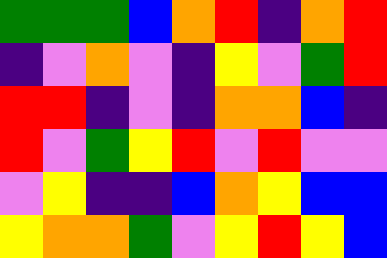[["green", "green", "green", "blue", "orange", "red", "indigo", "orange", "red"], ["indigo", "violet", "orange", "violet", "indigo", "yellow", "violet", "green", "red"], ["red", "red", "indigo", "violet", "indigo", "orange", "orange", "blue", "indigo"], ["red", "violet", "green", "yellow", "red", "violet", "red", "violet", "violet"], ["violet", "yellow", "indigo", "indigo", "blue", "orange", "yellow", "blue", "blue"], ["yellow", "orange", "orange", "green", "violet", "yellow", "red", "yellow", "blue"]]